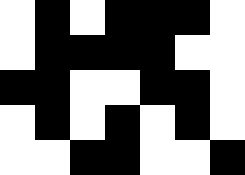[["white", "black", "white", "black", "black", "black", "white"], ["white", "black", "black", "black", "black", "white", "white"], ["black", "black", "white", "white", "black", "black", "white"], ["white", "black", "white", "black", "white", "black", "white"], ["white", "white", "black", "black", "white", "white", "black"]]